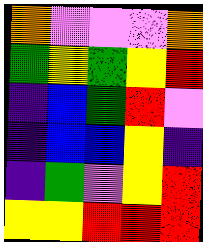[["orange", "violet", "violet", "violet", "orange"], ["green", "yellow", "green", "yellow", "red"], ["indigo", "blue", "green", "red", "violet"], ["indigo", "blue", "blue", "yellow", "indigo"], ["indigo", "green", "violet", "yellow", "red"], ["yellow", "yellow", "red", "red", "red"]]